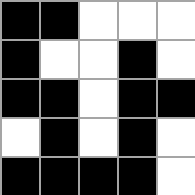[["black", "black", "white", "white", "white"], ["black", "white", "white", "black", "white"], ["black", "black", "white", "black", "black"], ["white", "black", "white", "black", "white"], ["black", "black", "black", "black", "white"]]